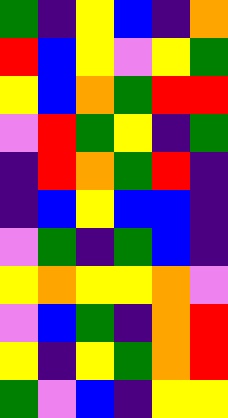[["green", "indigo", "yellow", "blue", "indigo", "orange"], ["red", "blue", "yellow", "violet", "yellow", "green"], ["yellow", "blue", "orange", "green", "red", "red"], ["violet", "red", "green", "yellow", "indigo", "green"], ["indigo", "red", "orange", "green", "red", "indigo"], ["indigo", "blue", "yellow", "blue", "blue", "indigo"], ["violet", "green", "indigo", "green", "blue", "indigo"], ["yellow", "orange", "yellow", "yellow", "orange", "violet"], ["violet", "blue", "green", "indigo", "orange", "red"], ["yellow", "indigo", "yellow", "green", "orange", "red"], ["green", "violet", "blue", "indigo", "yellow", "yellow"]]